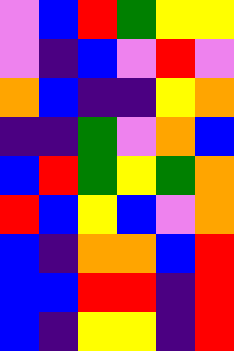[["violet", "blue", "red", "green", "yellow", "yellow"], ["violet", "indigo", "blue", "violet", "red", "violet"], ["orange", "blue", "indigo", "indigo", "yellow", "orange"], ["indigo", "indigo", "green", "violet", "orange", "blue"], ["blue", "red", "green", "yellow", "green", "orange"], ["red", "blue", "yellow", "blue", "violet", "orange"], ["blue", "indigo", "orange", "orange", "blue", "red"], ["blue", "blue", "red", "red", "indigo", "red"], ["blue", "indigo", "yellow", "yellow", "indigo", "red"]]